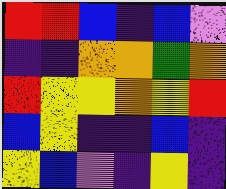[["red", "red", "blue", "indigo", "blue", "violet"], ["indigo", "indigo", "orange", "orange", "green", "orange"], ["red", "yellow", "yellow", "orange", "yellow", "red"], ["blue", "yellow", "indigo", "indigo", "blue", "indigo"], ["yellow", "blue", "violet", "indigo", "yellow", "indigo"]]